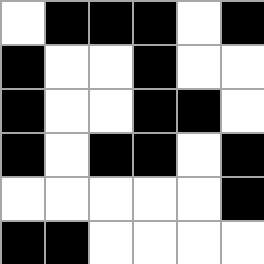[["white", "black", "black", "black", "white", "black"], ["black", "white", "white", "black", "white", "white"], ["black", "white", "white", "black", "black", "white"], ["black", "white", "black", "black", "white", "black"], ["white", "white", "white", "white", "white", "black"], ["black", "black", "white", "white", "white", "white"]]